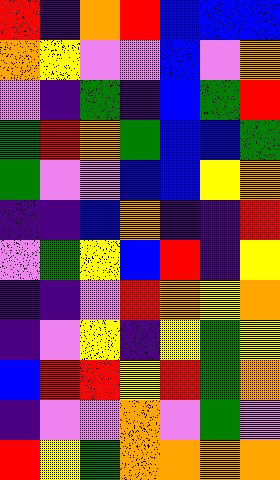[["red", "indigo", "orange", "red", "blue", "blue", "blue"], ["orange", "yellow", "violet", "violet", "blue", "violet", "orange"], ["violet", "indigo", "green", "indigo", "blue", "green", "red"], ["green", "red", "orange", "green", "blue", "blue", "green"], ["green", "violet", "violet", "blue", "blue", "yellow", "orange"], ["indigo", "indigo", "blue", "orange", "indigo", "indigo", "red"], ["violet", "green", "yellow", "blue", "red", "indigo", "yellow"], ["indigo", "indigo", "violet", "red", "orange", "yellow", "orange"], ["indigo", "violet", "yellow", "indigo", "yellow", "green", "yellow"], ["blue", "red", "red", "yellow", "red", "green", "orange"], ["indigo", "violet", "violet", "orange", "violet", "green", "violet"], ["red", "yellow", "green", "orange", "orange", "orange", "orange"]]